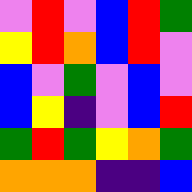[["violet", "red", "violet", "blue", "red", "green"], ["yellow", "red", "orange", "blue", "red", "violet"], ["blue", "violet", "green", "violet", "blue", "violet"], ["blue", "yellow", "indigo", "violet", "blue", "red"], ["green", "red", "green", "yellow", "orange", "green"], ["orange", "orange", "orange", "indigo", "indigo", "blue"]]